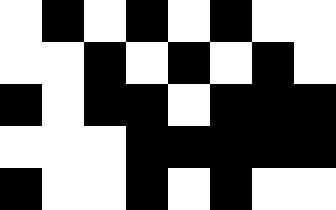[["white", "black", "white", "black", "white", "black", "white", "white"], ["white", "white", "black", "white", "black", "white", "black", "white"], ["black", "white", "black", "black", "white", "black", "black", "black"], ["white", "white", "white", "black", "black", "black", "black", "black"], ["black", "white", "white", "black", "white", "black", "white", "white"]]